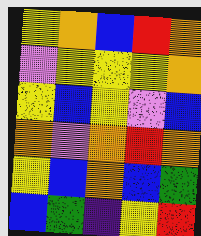[["yellow", "orange", "blue", "red", "orange"], ["violet", "yellow", "yellow", "yellow", "orange"], ["yellow", "blue", "yellow", "violet", "blue"], ["orange", "violet", "orange", "red", "orange"], ["yellow", "blue", "orange", "blue", "green"], ["blue", "green", "indigo", "yellow", "red"]]